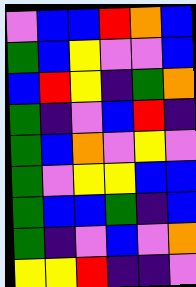[["violet", "blue", "blue", "red", "orange", "blue"], ["green", "blue", "yellow", "violet", "violet", "blue"], ["blue", "red", "yellow", "indigo", "green", "orange"], ["green", "indigo", "violet", "blue", "red", "indigo"], ["green", "blue", "orange", "violet", "yellow", "violet"], ["green", "violet", "yellow", "yellow", "blue", "blue"], ["green", "blue", "blue", "green", "indigo", "blue"], ["green", "indigo", "violet", "blue", "violet", "orange"], ["yellow", "yellow", "red", "indigo", "indigo", "violet"]]